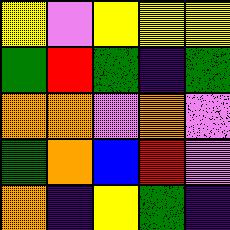[["yellow", "violet", "yellow", "yellow", "yellow"], ["green", "red", "green", "indigo", "green"], ["orange", "orange", "violet", "orange", "violet"], ["green", "orange", "blue", "red", "violet"], ["orange", "indigo", "yellow", "green", "indigo"]]